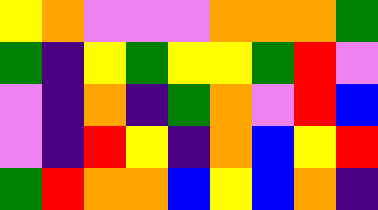[["yellow", "orange", "violet", "violet", "violet", "orange", "orange", "orange", "green"], ["green", "indigo", "yellow", "green", "yellow", "yellow", "green", "red", "violet"], ["violet", "indigo", "orange", "indigo", "green", "orange", "violet", "red", "blue"], ["violet", "indigo", "red", "yellow", "indigo", "orange", "blue", "yellow", "red"], ["green", "red", "orange", "orange", "blue", "yellow", "blue", "orange", "indigo"]]